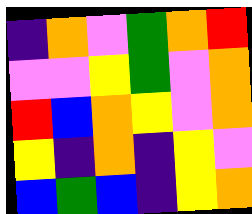[["indigo", "orange", "violet", "green", "orange", "red"], ["violet", "violet", "yellow", "green", "violet", "orange"], ["red", "blue", "orange", "yellow", "violet", "orange"], ["yellow", "indigo", "orange", "indigo", "yellow", "violet"], ["blue", "green", "blue", "indigo", "yellow", "orange"]]